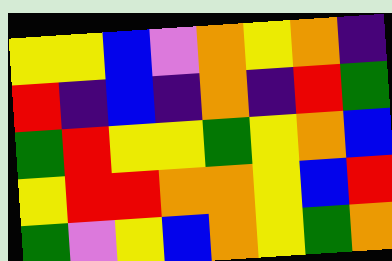[["yellow", "yellow", "blue", "violet", "orange", "yellow", "orange", "indigo"], ["red", "indigo", "blue", "indigo", "orange", "indigo", "red", "green"], ["green", "red", "yellow", "yellow", "green", "yellow", "orange", "blue"], ["yellow", "red", "red", "orange", "orange", "yellow", "blue", "red"], ["green", "violet", "yellow", "blue", "orange", "yellow", "green", "orange"]]